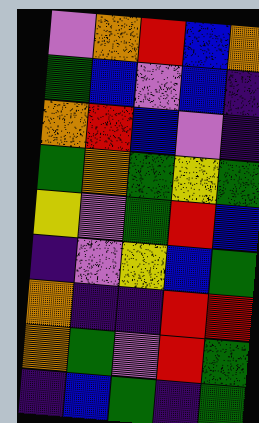[["violet", "orange", "red", "blue", "orange"], ["green", "blue", "violet", "blue", "indigo"], ["orange", "red", "blue", "violet", "indigo"], ["green", "orange", "green", "yellow", "green"], ["yellow", "violet", "green", "red", "blue"], ["indigo", "violet", "yellow", "blue", "green"], ["orange", "indigo", "indigo", "red", "red"], ["orange", "green", "violet", "red", "green"], ["indigo", "blue", "green", "indigo", "green"]]